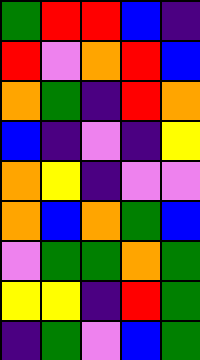[["green", "red", "red", "blue", "indigo"], ["red", "violet", "orange", "red", "blue"], ["orange", "green", "indigo", "red", "orange"], ["blue", "indigo", "violet", "indigo", "yellow"], ["orange", "yellow", "indigo", "violet", "violet"], ["orange", "blue", "orange", "green", "blue"], ["violet", "green", "green", "orange", "green"], ["yellow", "yellow", "indigo", "red", "green"], ["indigo", "green", "violet", "blue", "green"]]